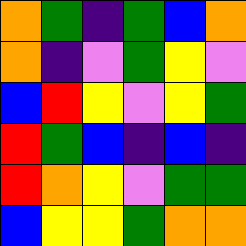[["orange", "green", "indigo", "green", "blue", "orange"], ["orange", "indigo", "violet", "green", "yellow", "violet"], ["blue", "red", "yellow", "violet", "yellow", "green"], ["red", "green", "blue", "indigo", "blue", "indigo"], ["red", "orange", "yellow", "violet", "green", "green"], ["blue", "yellow", "yellow", "green", "orange", "orange"]]